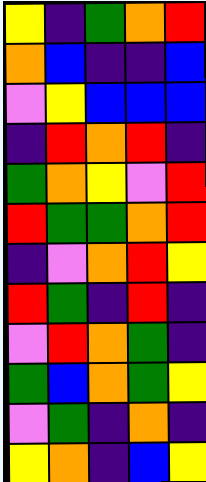[["yellow", "indigo", "green", "orange", "red"], ["orange", "blue", "indigo", "indigo", "blue"], ["violet", "yellow", "blue", "blue", "blue"], ["indigo", "red", "orange", "red", "indigo"], ["green", "orange", "yellow", "violet", "red"], ["red", "green", "green", "orange", "red"], ["indigo", "violet", "orange", "red", "yellow"], ["red", "green", "indigo", "red", "indigo"], ["violet", "red", "orange", "green", "indigo"], ["green", "blue", "orange", "green", "yellow"], ["violet", "green", "indigo", "orange", "indigo"], ["yellow", "orange", "indigo", "blue", "yellow"]]